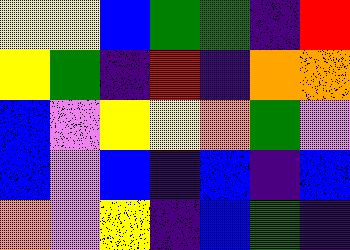[["yellow", "yellow", "blue", "green", "green", "indigo", "red"], ["yellow", "green", "indigo", "red", "indigo", "orange", "orange"], ["blue", "violet", "yellow", "yellow", "orange", "green", "violet"], ["blue", "violet", "blue", "indigo", "blue", "indigo", "blue"], ["orange", "violet", "yellow", "indigo", "blue", "green", "indigo"]]